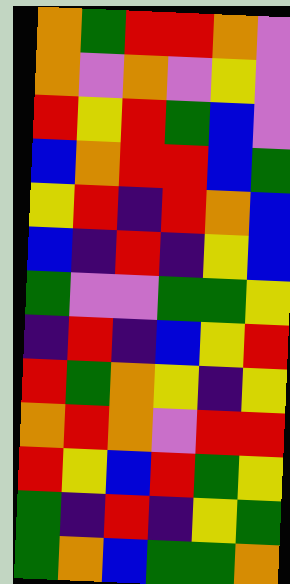[["orange", "green", "red", "red", "orange", "violet"], ["orange", "violet", "orange", "violet", "yellow", "violet"], ["red", "yellow", "red", "green", "blue", "violet"], ["blue", "orange", "red", "red", "blue", "green"], ["yellow", "red", "indigo", "red", "orange", "blue"], ["blue", "indigo", "red", "indigo", "yellow", "blue"], ["green", "violet", "violet", "green", "green", "yellow"], ["indigo", "red", "indigo", "blue", "yellow", "red"], ["red", "green", "orange", "yellow", "indigo", "yellow"], ["orange", "red", "orange", "violet", "red", "red"], ["red", "yellow", "blue", "red", "green", "yellow"], ["green", "indigo", "red", "indigo", "yellow", "green"], ["green", "orange", "blue", "green", "green", "orange"]]